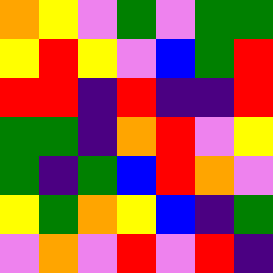[["orange", "yellow", "violet", "green", "violet", "green", "green"], ["yellow", "red", "yellow", "violet", "blue", "green", "red"], ["red", "red", "indigo", "red", "indigo", "indigo", "red"], ["green", "green", "indigo", "orange", "red", "violet", "yellow"], ["green", "indigo", "green", "blue", "red", "orange", "violet"], ["yellow", "green", "orange", "yellow", "blue", "indigo", "green"], ["violet", "orange", "violet", "red", "violet", "red", "indigo"]]